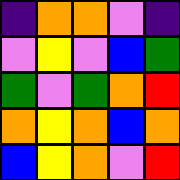[["indigo", "orange", "orange", "violet", "indigo"], ["violet", "yellow", "violet", "blue", "green"], ["green", "violet", "green", "orange", "red"], ["orange", "yellow", "orange", "blue", "orange"], ["blue", "yellow", "orange", "violet", "red"]]